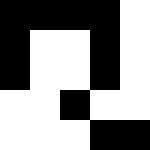[["black", "black", "black", "black", "white"], ["black", "white", "white", "black", "white"], ["black", "white", "white", "black", "white"], ["white", "white", "black", "white", "white"], ["white", "white", "white", "black", "black"]]